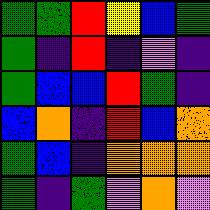[["green", "green", "red", "yellow", "blue", "green"], ["green", "indigo", "red", "indigo", "violet", "indigo"], ["green", "blue", "blue", "red", "green", "indigo"], ["blue", "orange", "indigo", "red", "blue", "orange"], ["green", "blue", "indigo", "orange", "orange", "orange"], ["green", "indigo", "green", "violet", "orange", "violet"]]